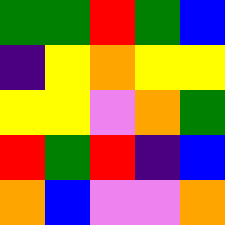[["green", "green", "red", "green", "blue"], ["indigo", "yellow", "orange", "yellow", "yellow"], ["yellow", "yellow", "violet", "orange", "green"], ["red", "green", "red", "indigo", "blue"], ["orange", "blue", "violet", "violet", "orange"]]